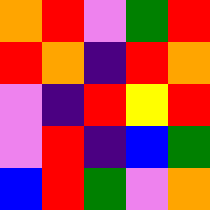[["orange", "red", "violet", "green", "red"], ["red", "orange", "indigo", "red", "orange"], ["violet", "indigo", "red", "yellow", "red"], ["violet", "red", "indigo", "blue", "green"], ["blue", "red", "green", "violet", "orange"]]